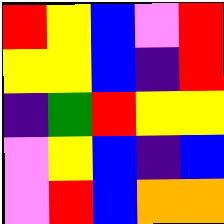[["red", "yellow", "blue", "violet", "red"], ["yellow", "yellow", "blue", "indigo", "red"], ["indigo", "green", "red", "yellow", "yellow"], ["violet", "yellow", "blue", "indigo", "blue"], ["violet", "red", "blue", "orange", "orange"]]